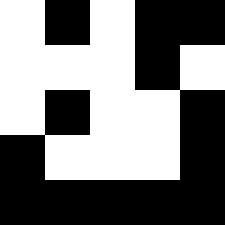[["white", "black", "white", "black", "black"], ["white", "white", "white", "black", "white"], ["white", "black", "white", "white", "black"], ["black", "white", "white", "white", "black"], ["black", "black", "black", "black", "black"]]